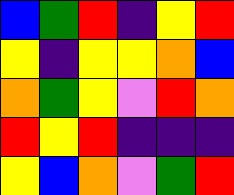[["blue", "green", "red", "indigo", "yellow", "red"], ["yellow", "indigo", "yellow", "yellow", "orange", "blue"], ["orange", "green", "yellow", "violet", "red", "orange"], ["red", "yellow", "red", "indigo", "indigo", "indigo"], ["yellow", "blue", "orange", "violet", "green", "red"]]